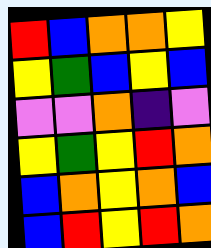[["red", "blue", "orange", "orange", "yellow"], ["yellow", "green", "blue", "yellow", "blue"], ["violet", "violet", "orange", "indigo", "violet"], ["yellow", "green", "yellow", "red", "orange"], ["blue", "orange", "yellow", "orange", "blue"], ["blue", "red", "yellow", "red", "orange"]]